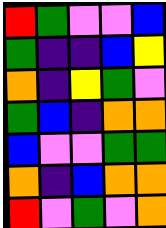[["red", "green", "violet", "violet", "blue"], ["green", "indigo", "indigo", "blue", "yellow"], ["orange", "indigo", "yellow", "green", "violet"], ["green", "blue", "indigo", "orange", "orange"], ["blue", "violet", "violet", "green", "green"], ["orange", "indigo", "blue", "orange", "orange"], ["red", "violet", "green", "violet", "orange"]]